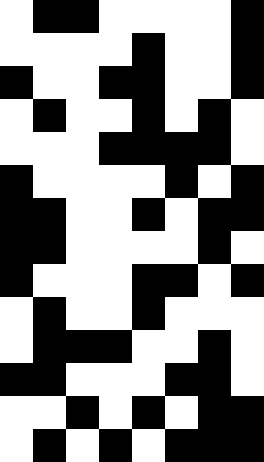[["white", "black", "black", "white", "white", "white", "white", "black"], ["white", "white", "white", "white", "black", "white", "white", "black"], ["black", "white", "white", "black", "black", "white", "white", "black"], ["white", "black", "white", "white", "black", "white", "black", "white"], ["white", "white", "white", "black", "black", "black", "black", "white"], ["black", "white", "white", "white", "white", "black", "white", "black"], ["black", "black", "white", "white", "black", "white", "black", "black"], ["black", "black", "white", "white", "white", "white", "black", "white"], ["black", "white", "white", "white", "black", "black", "white", "black"], ["white", "black", "white", "white", "black", "white", "white", "white"], ["white", "black", "black", "black", "white", "white", "black", "white"], ["black", "black", "white", "white", "white", "black", "black", "white"], ["white", "white", "black", "white", "black", "white", "black", "black"], ["white", "black", "white", "black", "white", "black", "black", "black"]]